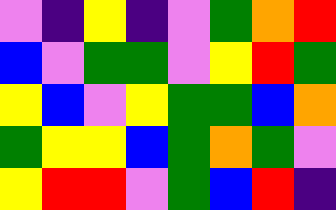[["violet", "indigo", "yellow", "indigo", "violet", "green", "orange", "red"], ["blue", "violet", "green", "green", "violet", "yellow", "red", "green"], ["yellow", "blue", "violet", "yellow", "green", "green", "blue", "orange"], ["green", "yellow", "yellow", "blue", "green", "orange", "green", "violet"], ["yellow", "red", "red", "violet", "green", "blue", "red", "indigo"]]